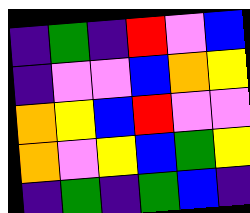[["indigo", "green", "indigo", "red", "violet", "blue"], ["indigo", "violet", "violet", "blue", "orange", "yellow"], ["orange", "yellow", "blue", "red", "violet", "violet"], ["orange", "violet", "yellow", "blue", "green", "yellow"], ["indigo", "green", "indigo", "green", "blue", "indigo"]]